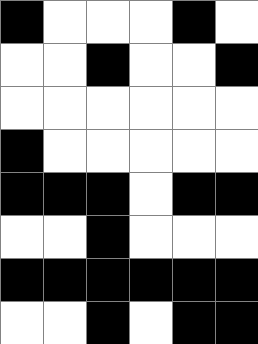[["black", "white", "white", "white", "black", "white"], ["white", "white", "black", "white", "white", "black"], ["white", "white", "white", "white", "white", "white"], ["black", "white", "white", "white", "white", "white"], ["black", "black", "black", "white", "black", "black"], ["white", "white", "black", "white", "white", "white"], ["black", "black", "black", "black", "black", "black"], ["white", "white", "black", "white", "black", "black"]]